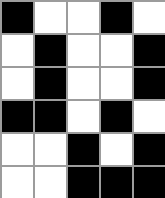[["black", "white", "white", "black", "white"], ["white", "black", "white", "white", "black"], ["white", "black", "white", "white", "black"], ["black", "black", "white", "black", "white"], ["white", "white", "black", "white", "black"], ["white", "white", "black", "black", "black"]]